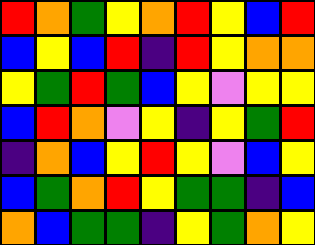[["red", "orange", "green", "yellow", "orange", "red", "yellow", "blue", "red"], ["blue", "yellow", "blue", "red", "indigo", "red", "yellow", "orange", "orange"], ["yellow", "green", "red", "green", "blue", "yellow", "violet", "yellow", "yellow"], ["blue", "red", "orange", "violet", "yellow", "indigo", "yellow", "green", "red"], ["indigo", "orange", "blue", "yellow", "red", "yellow", "violet", "blue", "yellow"], ["blue", "green", "orange", "red", "yellow", "green", "green", "indigo", "blue"], ["orange", "blue", "green", "green", "indigo", "yellow", "green", "orange", "yellow"]]